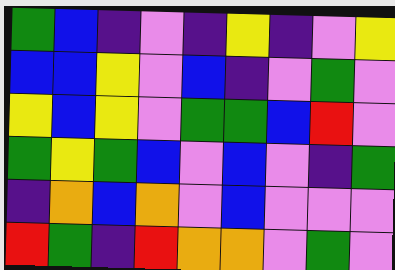[["green", "blue", "indigo", "violet", "indigo", "yellow", "indigo", "violet", "yellow"], ["blue", "blue", "yellow", "violet", "blue", "indigo", "violet", "green", "violet"], ["yellow", "blue", "yellow", "violet", "green", "green", "blue", "red", "violet"], ["green", "yellow", "green", "blue", "violet", "blue", "violet", "indigo", "green"], ["indigo", "orange", "blue", "orange", "violet", "blue", "violet", "violet", "violet"], ["red", "green", "indigo", "red", "orange", "orange", "violet", "green", "violet"]]